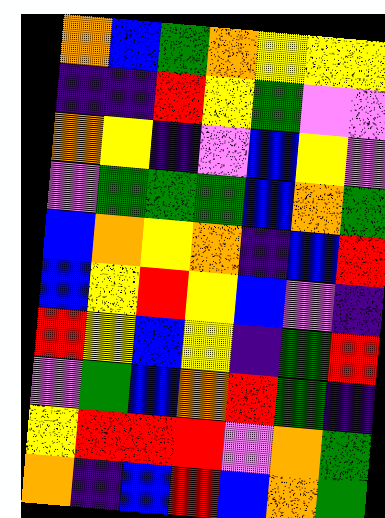[["orange", "blue", "green", "orange", "yellow", "yellow", "yellow"], ["indigo", "indigo", "red", "yellow", "green", "violet", "violet"], ["orange", "yellow", "indigo", "violet", "blue", "yellow", "violet"], ["violet", "green", "green", "green", "blue", "orange", "green"], ["blue", "orange", "yellow", "orange", "indigo", "blue", "red"], ["blue", "yellow", "red", "yellow", "blue", "violet", "indigo"], ["red", "yellow", "blue", "yellow", "indigo", "green", "red"], ["violet", "green", "blue", "orange", "red", "green", "indigo"], ["yellow", "red", "red", "red", "violet", "orange", "green"], ["orange", "indigo", "blue", "red", "blue", "orange", "green"]]